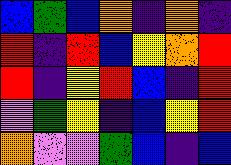[["blue", "green", "blue", "orange", "indigo", "orange", "indigo"], ["red", "indigo", "red", "blue", "yellow", "orange", "red"], ["red", "indigo", "yellow", "red", "blue", "indigo", "red"], ["violet", "green", "yellow", "indigo", "blue", "yellow", "red"], ["orange", "violet", "violet", "green", "blue", "indigo", "blue"]]